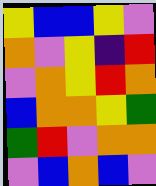[["yellow", "blue", "blue", "yellow", "violet"], ["orange", "violet", "yellow", "indigo", "red"], ["violet", "orange", "yellow", "red", "orange"], ["blue", "orange", "orange", "yellow", "green"], ["green", "red", "violet", "orange", "orange"], ["violet", "blue", "orange", "blue", "violet"]]